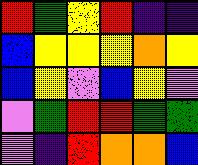[["red", "green", "yellow", "red", "indigo", "indigo"], ["blue", "yellow", "yellow", "yellow", "orange", "yellow"], ["blue", "yellow", "violet", "blue", "yellow", "violet"], ["violet", "green", "red", "red", "green", "green"], ["violet", "indigo", "red", "orange", "orange", "blue"]]